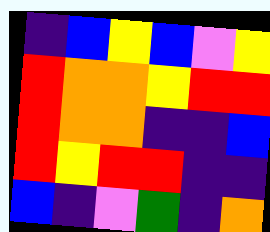[["indigo", "blue", "yellow", "blue", "violet", "yellow"], ["red", "orange", "orange", "yellow", "red", "red"], ["red", "orange", "orange", "indigo", "indigo", "blue"], ["red", "yellow", "red", "red", "indigo", "indigo"], ["blue", "indigo", "violet", "green", "indigo", "orange"]]